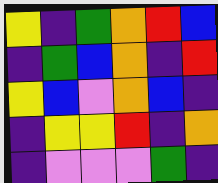[["yellow", "indigo", "green", "orange", "red", "blue"], ["indigo", "green", "blue", "orange", "indigo", "red"], ["yellow", "blue", "violet", "orange", "blue", "indigo"], ["indigo", "yellow", "yellow", "red", "indigo", "orange"], ["indigo", "violet", "violet", "violet", "green", "indigo"]]